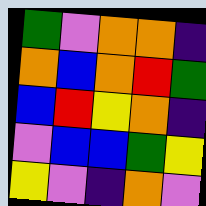[["green", "violet", "orange", "orange", "indigo"], ["orange", "blue", "orange", "red", "green"], ["blue", "red", "yellow", "orange", "indigo"], ["violet", "blue", "blue", "green", "yellow"], ["yellow", "violet", "indigo", "orange", "violet"]]